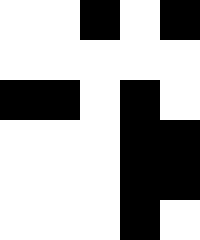[["white", "white", "black", "white", "black"], ["white", "white", "white", "white", "white"], ["black", "black", "white", "black", "white"], ["white", "white", "white", "black", "black"], ["white", "white", "white", "black", "black"], ["white", "white", "white", "black", "white"]]